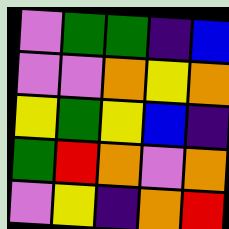[["violet", "green", "green", "indigo", "blue"], ["violet", "violet", "orange", "yellow", "orange"], ["yellow", "green", "yellow", "blue", "indigo"], ["green", "red", "orange", "violet", "orange"], ["violet", "yellow", "indigo", "orange", "red"]]